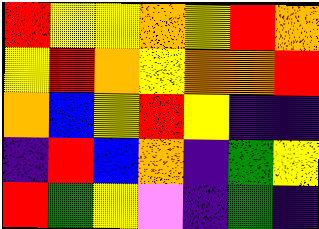[["red", "yellow", "yellow", "orange", "yellow", "red", "orange"], ["yellow", "red", "orange", "yellow", "orange", "orange", "red"], ["orange", "blue", "yellow", "red", "yellow", "indigo", "indigo"], ["indigo", "red", "blue", "orange", "indigo", "green", "yellow"], ["red", "green", "yellow", "violet", "indigo", "green", "indigo"]]